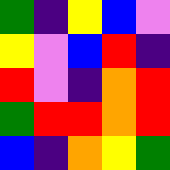[["green", "indigo", "yellow", "blue", "violet"], ["yellow", "violet", "blue", "red", "indigo"], ["red", "violet", "indigo", "orange", "red"], ["green", "red", "red", "orange", "red"], ["blue", "indigo", "orange", "yellow", "green"]]